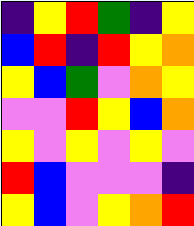[["indigo", "yellow", "red", "green", "indigo", "yellow"], ["blue", "red", "indigo", "red", "yellow", "orange"], ["yellow", "blue", "green", "violet", "orange", "yellow"], ["violet", "violet", "red", "yellow", "blue", "orange"], ["yellow", "violet", "yellow", "violet", "yellow", "violet"], ["red", "blue", "violet", "violet", "violet", "indigo"], ["yellow", "blue", "violet", "yellow", "orange", "red"]]